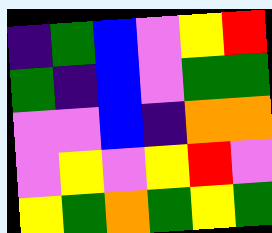[["indigo", "green", "blue", "violet", "yellow", "red"], ["green", "indigo", "blue", "violet", "green", "green"], ["violet", "violet", "blue", "indigo", "orange", "orange"], ["violet", "yellow", "violet", "yellow", "red", "violet"], ["yellow", "green", "orange", "green", "yellow", "green"]]